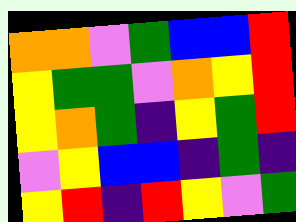[["orange", "orange", "violet", "green", "blue", "blue", "red"], ["yellow", "green", "green", "violet", "orange", "yellow", "red"], ["yellow", "orange", "green", "indigo", "yellow", "green", "red"], ["violet", "yellow", "blue", "blue", "indigo", "green", "indigo"], ["yellow", "red", "indigo", "red", "yellow", "violet", "green"]]